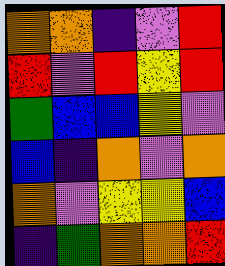[["orange", "orange", "indigo", "violet", "red"], ["red", "violet", "red", "yellow", "red"], ["green", "blue", "blue", "yellow", "violet"], ["blue", "indigo", "orange", "violet", "orange"], ["orange", "violet", "yellow", "yellow", "blue"], ["indigo", "green", "orange", "orange", "red"]]